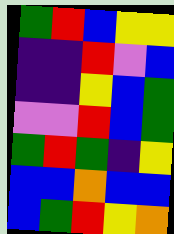[["green", "red", "blue", "yellow", "yellow"], ["indigo", "indigo", "red", "violet", "blue"], ["indigo", "indigo", "yellow", "blue", "green"], ["violet", "violet", "red", "blue", "green"], ["green", "red", "green", "indigo", "yellow"], ["blue", "blue", "orange", "blue", "blue"], ["blue", "green", "red", "yellow", "orange"]]